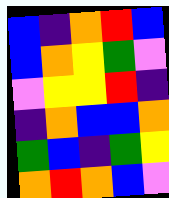[["blue", "indigo", "orange", "red", "blue"], ["blue", "orange", "yellow", "green", "violet"], ["violet", "yellow", "yellow", "red", "indigo"], ["indigo", "orange", "blue", "blue", "orange"], ["green", "blue", "indigo", "green", "yellow"], ["orange", "red", "orange", "blue", "violet"]]